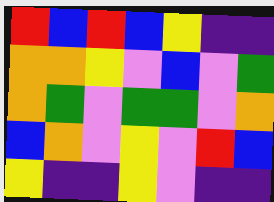[["red", "blue", "red", "blue", "yellow", "indigo", "indigo"], ["orange", "orange", "yellow", "violet", "blue", "violet", "green"], ["orange", "green", "violet", "green", "green", "violet", "orange"], ["blue", "orange", "violet", "yellow", "violet", "red", "blue"], ["yellow", "indigo", "indigo", "yellow", "violet", "indigo", "indigo"]]